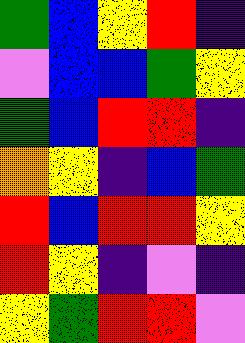[["green", "blue", "yellow", "red", "indigo"], ["violet", "blue", "blue", "green", "yellow"], ["green", "blue", "red", "red", "indigo"], ["orange", "yellow", "indigo", "blue", "green"], ["red", "blue", "red", "red", "yellow"], ["red", "yellow", "indigo", "violet", "indigo"], ["yellow", "green", "red", "red", "violet"]]